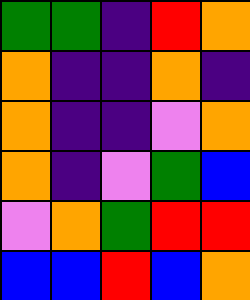[["green", "green", "indigo", "red", "orange"], ["orange", "indigo", "indigo", "orange", "indigo"], ["orange", "indigo", "indigo", "violet", "orange"], ["orange", "indigo", "violet", "green", "blue"], ["violet", "orange", "green", "red", "red"], ["blue", "blue", "red", "blue", "orange"]]